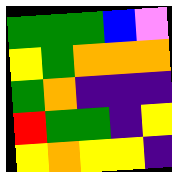[["green", "green", "green", "blue", "violet"], ["yellow", "green", "orange", "orange", "orange"], ["green", "orange", "indigo", "indigo", "indigo"], ["red", "green", "green", "indigo", "yellow"], ["yellow", "orange", "yellow", "yellow", "indigo"]]